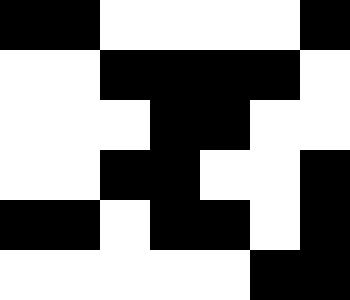[["black", "black", "white", "white", "white", "white", "black"], ["white", "white", "black", "black", "black", "black", "white"], ["white", "white", "white", "black", "black", "white", "white"], ["white", "white", "black", "black", "white", "white", "black"], ["black", "black", "white", "black", "black", "white", "black"], ["white", "white", "white", "white", "white", "black", "black"]]